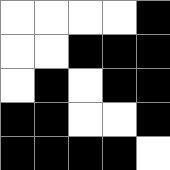[["white", "white", "white", "white", "black"], ["white", "white", "black", "black", "black"], ["white", "black", "white", "black", "black"], ["black", "black", "white", "white", "black"], ["black", "black", "black", "black", "white"]]